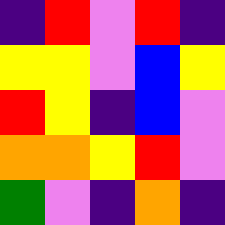[["indigo", "red", "violet", "red", "indigo"], ["yellow", "yellow", "violet", "blue", "yellow"], ["red", "yellow", "indigo", "blue", "violet"], ["orange", "orange", "yellow", "red", "violet"], ["green", "violet", "indigo", "orange", "indigo"]]